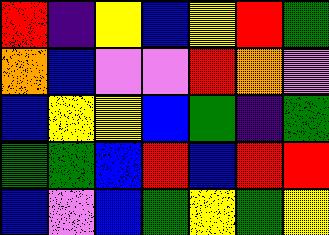[["red", "indigo", "yellow", "blue", "yellow", "red", "green"], ["orange", "blue", "violet", "violet", "red", "orange", "violet"], ["blue", "yellow", "yellow", "blue", "green", "indigo", "green"], ["green", "green", "blue", "red", "blue", "red", "red"], ["blue", "violet", "blue", "green", "yellow", "green", "yellow"]]